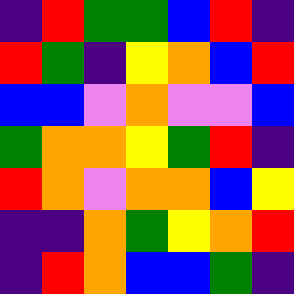[["indigo", "red", "green", "green", "blue", "red", "indigo"], ["red", "green", "indigo", "yellow", "orange", "blue", "red"], ["blue", "blue", "violet", "orange", "violet", "violet", "blue"], ["green", "orange", "orange", "yellow", "green", "red", "indigo"], ["red", "orange", "violet", "orange", "orange", "blue", "yellow"], ["indigo", "indigo", "orange", "green", "yellow", "orange", "red"], ["indigo", "red", "orange", "blue", "blue", "green", "indigo"]]